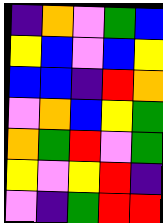[["indigo", "orange", "violet", "green", "blue"], ["yellow", "blue", "violet", "blue", "yellow"], ["blue", "blue", "indigo", "red", "orange"], ["violet", "orange", "blue", "yellow", "green"], ["orange", "green", "red", "violet", "green"], ["yellow", "violet", "yellow", "red", "indigo"], ["violet", "indigo", "green", "red", "red"]]